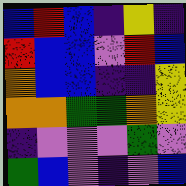[["blue", "red", "blue", "indigo", "yellow", "indigo"], ["red", "blue", "blue", "violet", "red", "blue"], ["orange", "blue", "blue", "indigo", "indigo", "yellow"], ["orange", "orange", "green", "green", "orange", "yellow"], ["indigo", "violet", "violet", "violet", "green", "violet"], ["green", "blue", "violet", "indigo", "violet", "blue"]]